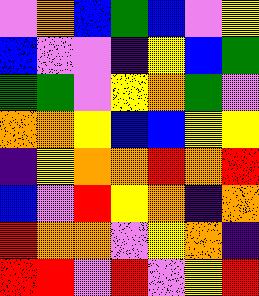[["violet", "orange", "blue", "green", "blue", "violet", "yellow"], ["blue", "violet", "violet", "indigo", "yellow", "blue", "green"], ["green", "green", "violet", "yellow", "orange", "green", "violet"], ["orange", "orange", "yellow", "blue", "blue", "yellow", "yellow"], ["indigo", "yellow", "orange", "orange", "red", "orange", "red"], ["blue", "violet", "red", "yellow", "orange", "indigo", "orange"], ["red", "orange", "orange", "violet", "yellow", "orange", "indigo"], ["red", "red", "violet", "red", "violet", "yellow", "red"]]